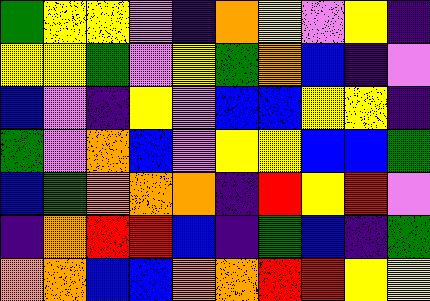[["green", "yellow", "yellow", "violet", "indigo", "orange", "yellow", "violet", "yellow", "indigo"], ["yellow", "yellow", "green", "violet", "yellow", "green", "orange", "blue", "indigo", "violet"], ["blue", "violet", "indigo", "yellow", "violet", "blue", "blue", "yellow", "yellow", "indigo"], ["green", "violet", "orange", "blue", "violet", "yellow", "yellow", "blue", "blue", "green"], ["blue", "green", "orange", "orange", "orange", "indigo", "red", "yellow", "red", "violet"], ["indigo", "orange", "red", "red", "blue", "indigo", "green", "blue", "indigo", "green"], ["orange", "orange", "blue", "blue", "orange", "orange", "red", "red", "yellow", "yellow"]]